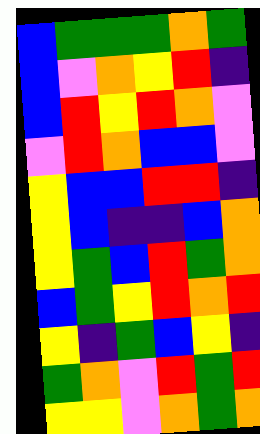[["blue", "green", "green", "green", "orange", "green"], ["blue", "violet", "orange", "yellow", "red", "indigo"], ["blue", "red", "yellow", "red", "orange", "violet"], ["violet", "red", "orange", "blue", "blue", "violet"], ["yellow", "blue", "blue", "red", "red", "indigo"], ["yellow", "blue", "indigo", "indigo", "blue", "orange"], ["yellow", "green", "blue", "red", "green", "orange"], ["blue", "green", "yellow", "red", "orange", "red"], ["yellow", "indigo", "green", "blue", "yellow", "indigo"], ["green", "orange", "violet", "red", "green", "red"], ["yellow", "yellow", "violet", "orange", "green", "orange"]]